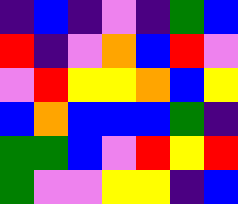[["indigo", "blue", "indigo", "violet", "indigo", "green", "blue"], ["red", "indigo", "violet", "orange", "blue", "red", "violet"], ["violet", "red", "yellow", "yellow", "orange", "blue", "yellow"], ["blue", "orange", "blue", "blue", "blue", "green", "indigo"], ["green", "green", "blue", "violet", "red", "yellow", "red"], ["green", "violet", "violet", "yellow", "yellow", "indigo", "blue"]]